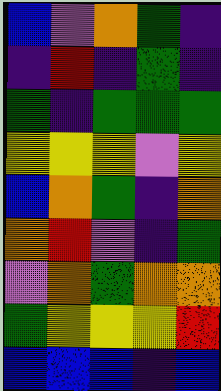[["blue", "violet", "orange", "green", "indigo"], ["indigo", "red", "indigo", "green", "indigo"], ["green", "indigo", "green", "green", "green"], ["yellow", "yellow", "yellow", "violet", "yellow"], ["blue", "orange", "green", "indigo", "orange"], ["orange", "red", "violet", "indigo", "green"], ["violet", "orange", "green", "orange", "orange"], ["green", "yellow", "yellow", "yellow", "red"], ["blue", "blue", "blue", "indigo", "blue"]]